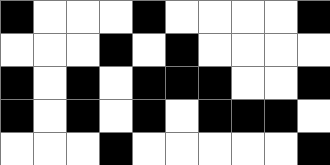[["black", "white", "white", "white", "black", "white", "white", "white", "white", "black"], ["white", "white", "white", "black", "white", "black", "white", "white", "white", "white"], ["black", "white", "black", "white", "black", "black", "black", "white", "white", "black"], ["black", "white", "black", "white", "black", "white", "black", "black", "black", "white"], ["white", "white", "white", "black", "white", "white", "white", "white", "white", "black"]]